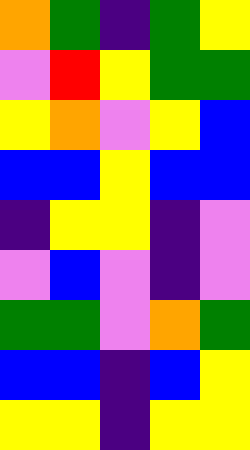[["orange", "green", "indigo", "green", "yellow"], ["violet", "red", "yellow", "green", "green"], ["yellow", "orange", "violet", "yellow", "blue"], ["blue", "blue", "yellow", "blue", "blue"], ["indigo", "yellow", "yellow", "indigo", "violet"], ["violet", "blue", "violet", "indigo", "violet"], ["green", "green", "violet", "orange", "green"], ["blue", "blue", "indigo", "blue", "yellow"], ["yellow", "yellow", "indigo", "yellow", "yellow"]]